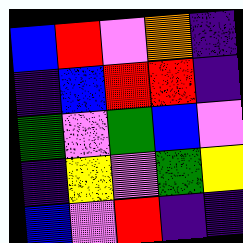[["blue", "red", "violet", "orange", "indigo"], ["indigo", "blue", "red", "red", "indigo"], ["green", "violet", "green", "blue", "violet"], ["indigo", "yellow", "violet", "green", "yellow"], ["blue", "violet", "red", "indigo", "indigo"]]